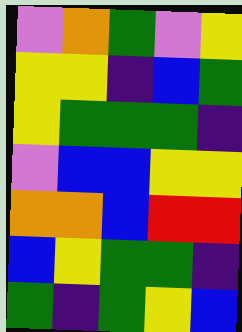[["violet", "orange", "green", "violet", "yellow"], ["yellow", "yellow", "indigo", "blue", "green"], ["yellow", "green", "green", "green", "indigo"], ["violet", "blue", "blue", "yellow", "yellow"], ["orange", "orange", "blue", "red", "red"], ["blue", "yellow", "green", "green", "indigo"], ["green", "indigo", "green", "yellow", "blue"]]